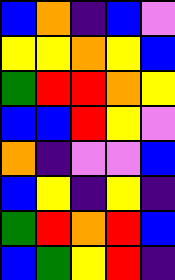[["blue", "orange", "indigo", "blue", "violet"], ["yellow", "yellow", "orange", "yellow", "blue"], ["green", "red", "red", "orange", "yellow"], ["blue", "blue", "red", "yellow", "violet"], ["orange", "indigo", "violet", "violet", "blue"], ["blue", "yellow", "indigo", "yellow", "indigo"], ["green", "red", "orange", "red", "blue"], ["blue", "green", "yellow", "red", "indigo"]]